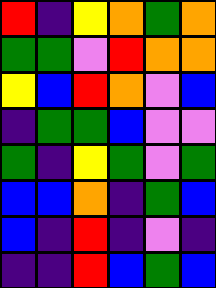[["red", "indigo", "yellow", "orange", "green", "orange"], ["green", "green", "violet", "red", "orange", "orange"], ["yellow", "blue", "red", "orange", "violet", "blue"], ["indigo", "green", "green", "blue", "violet", "violet"], ["green", "indigo", "yellow", "green", "violet", "green"], ["blue", "blue", "orange", "indigo", "green", "blue"], ["blue", "indigo", "red", "indigo", "violet", "indigo"], ["indigo", "indigo", "red", "blue", "green", "blue"]]